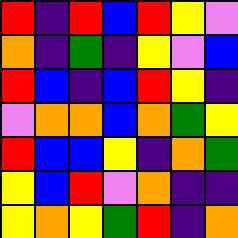[["red", "indigo", "red", "blue", "red", "yellow", "violet"], ["orange", "indigo", "green", "indigo", "yellow", "violet", "blue"], ["red", "blue", "indigo", "blue", "red", "yellow", "indigo"], ["violet", "orange", "orange", "blue", "orange", "green", "yellow"], ["red", "blue", "blue", "yellow", "indigo", "orange", "green"], ["yellow", "blue", "red", "violet", "orange", "indigo", "indigo"], ["yellow", "orange", "yellow", "green", "red", "indigo", "orange"]]